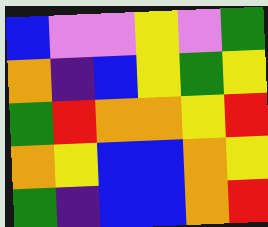[["blue", "violet", "violet", "yellow", "violet", "green"], ["orange", "indigo", "blue", "yellow", "green", "yellow"], ["green", "red", "orange", "orange", "yellow", "red"], ["orange", "yellow", "blue", "blue", "orange", "yellow"], ["green", "indigo", "blue", "blue", "orange", "red"]]